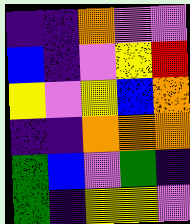[["indigo", "indigo", "orange", "violet", "violet"], ["blue", "indigo", "violet", "yellow", "red"], ["yellow", "violet", "yellow", "blue", "orange"], ["indigo", "indigo", "orange", "orange", "orange"], ["green", "blue", "violet", "green", "indigo"], ["green", "indigo", "yellow", "yellow", "violet"]]